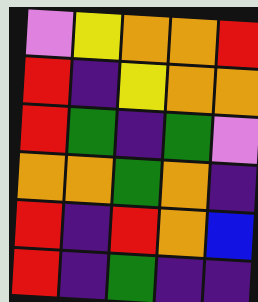[["violet", "yellow", "orange", "orange", "red"], ["red", "indigo", "yellow", "orange", "orange"], ["red", "green", "indigo", "green", "violet"], ["orange", "orange", "green", "orange", "indigo"], ["red", "indigo", "red", "orange", "blue"], ["red", "indigo", "green", "indigo", "indigo"]]